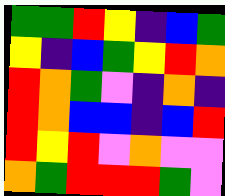[["green", "green", "red", "yellow", "indigo", "blue", "green"], ["yellow", "indigo", "blue", "green", "yellow", "red", "orange"], ["red", "orange", "green", "violet", "indigo", "orange", "indigo"], ["red", "orange", "blue", "blue", "indigo", "blue", "red"], ["red", "yellow", "red", "violet", "orange", "violet", "violet"], ["orange", "green", "red", "red", "red", "green", "violet"]]